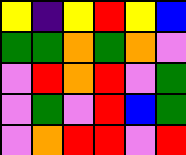[["yellow", "indigo", "yellow", "red", "yellow", "blue"], ["green", "green", "orange", "green", "orange", "violet"], ["violet", "red", "orange", "red", "violet", "green"], ["violet", "green", "violet", "red", "blue", "green"], ["violet", "orange", "red", "red", "violet", "red"]]